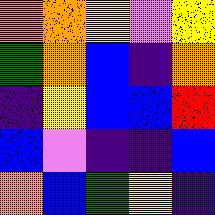[["orange", "orange", "yellow", "violet", "yellow"], ["green", "orange", "blue", "indigo", "orange"], ["indigo", "yellow", "blue", "blue", "red"], ["blue", "violet", "indigo", "indigo", "blue"], ["orange", "blue", "green", "yellow", "indigo"]]